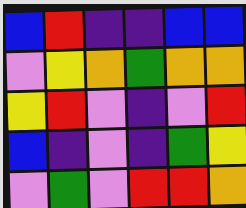[["blue", "red", "indigo", "indigo", "blue", "blue"], ["violet", "yellow", "orange", "green", "orange", "orange"], ["yellow", "red", "violet", "indigo", "violet", "red"], ["blue", "indigo", "violet", "indigo", "green", "yellow"], ["violet", "green", "violet", "red", "red", "orange"]]